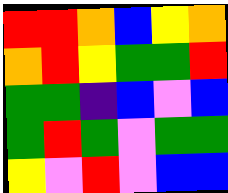[["red", "red", "orange", "blue", "yellow", "orange"], ["orange", "red", "yellow", "green", "green", "red"], ["green", "green", "indigo", "blue", "violet", "blue"], ["green", "red", "green", "violet", "green", "green"], ["yellow", "violet", "red", "violet", "blue", "blue"]]